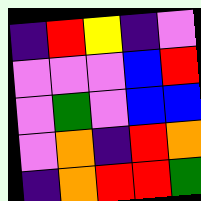[["indigo", "red", "yellow", "indigo", "violet"], ["violet", "violet", "violet", "blue", "red"], ["violet", "green", "violet", "blue", "blue"], ["violet", "orange", "indigo", "red", "orange"], ["indigo", "orange", "red", "red", "green"]]